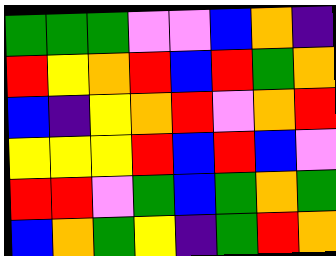[["green", "green", "green", "violet", "violet", "blue", "orange", "indigo"], ["red", "yellow", "orange", "red", "blue", "red", "green", "orange"], ["blue", "indigo", "yellow", "orange", "red", "violet", "orange", "red"], ["yellow", "yellow", "yellow", "red", "blue", "red", "blue", "violet"], ["red", "red", "violet", "green", "blue", "green", "orange", "green"], ["blue", "orange", "green", "yellow", "indigo", "green", "red", "orange"]]